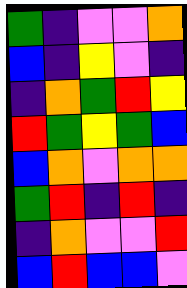[["green", "indigo", "violet", "violet", "orange"], ["blue", "indigo", "yellow", "violet", "indigo"], ["indigo", "orange", "green", "red", "yellow"], ["red", "green", "yellow", "green", "blue"], ["blue", "orange", "violet", "orange", "orange"], ["green", "red", "indigo", "red", "indigo"], ["indigo", "orange", "violet", "violet", "red"], ["blue", "red", "blue", "blue", "violet"]]